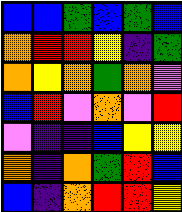[["blue", "blue", "green", "blue", "green", "blue"], ["orange", "red", "red", "yellow", "indigo", "green"], ["orange", "yellow", "orange", "green", "orange", "violet"], ["blue", "red", "violet", "orange", "violet", "red"], ["violet", "indigo", "indigo", "blue", "yellow", "yellow"], ["orange", "indigo", "orange", "green", "red", "blue"], ["blue", "indigo", "orange", "red", "red", "yellow"]]